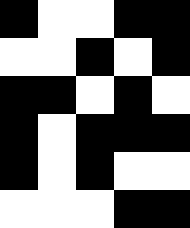[["black", "white", "white", "black", "black"], ["white", "white", "black", "white", "black"], ["black", "black", "white", "black", "white"], ["black", "white", "black", "black", "black"], ["black", "white", "black", "white", "white"], ["white", "white", "white", "black", "black"]]